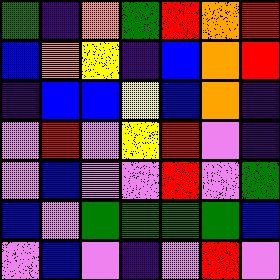[["green", "indigo", "orange", "green", "red", "orange", "red"], ["blue", "orange", "yellow", "indigo", "blue", "orange", "red"], ["indigo", "blue", "blue", "yellow", "blue", "orange", "indigo"], ["violet", "red", "violet", "yellow", "red", "violet", "indigo"], ["violet", "blue", "violet", "violet", "red", "violet", "green"], ["blue", "violet", "green", "green", "green", "green", "blue"], ["violet", "blue", "violet", "indigo", "violet", "red", "violet"]]